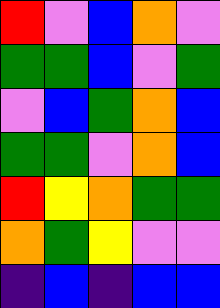[["red", "violet", "blue", "orange", "violet"], ["green", "green", "blue", "violet", "green"], ["violet", "blue", "green", "orange", "blue"], ["green", "green", "violet", "orange", "blue"], ["red", "yellow", "orange", "green", "green"], ["orange", "green", "yellow", "violet", "violet"], ["indigo", "blue", "indigo", "blue", "blue"]]